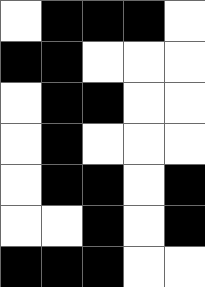[["white", "black", "black", "black", "white"], ["black", "black", "white", "white", "white"], ["white", "black", "black", "white", "white"], ["white", "black", "white", "white", "white"], ["white", "black", "black", "white", "black"], ["white", "white", "black", "white", "black"], ["black", "black", "black", "white", "white"]]